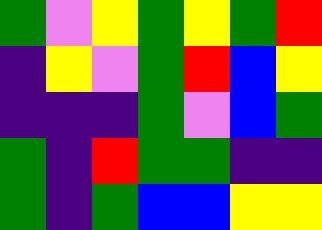[["green", "violet", "yellow", "green", "yellow", "green", "red"], ["indigo", "yellow", "violet", "green", "red", "blue", "yellow"], ["indigo", "indigo", "indigo", "green", "violet", "blue", "green"], ["green", "indigo", "red", "green", "green", "indigo", "indigo"], ["green", "indigo", "green", "blue", "blue", "yellow", "yellow"]]